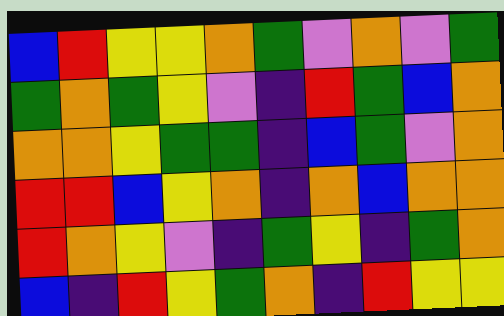[["blue", "red", "yellow", "yellow", "orange", "green", "violet", "orange", "violet", "green"], ["green", "orange", "green", "yellow", "violet", "indigo", "red", "green", "blue", "orange"], ["orange", "orange", "yellow", "green", "green", "indigo", "blue", "green", "violet", "orange"], ["red", "red", "blue", "yellow", "orange", "indigo", "orange", "blue", "orange", "orange"], ["red", "orange", "yellow", "violet", "indigo", "green", "yellow", "indigo", "green", "orange"], ["blue", "indigo", "red", "yellow", "green", "orange", "indigo", "red", "yellow", "yellow"]]